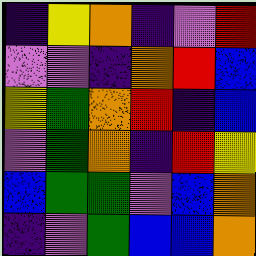[["indigo", "yellow", "orange", "indigo", "violet", "red"], ["violet", "violet", "indigo", "orange", "red", "blue"], ["yellow", "green", "orange", "red", "indigo", "blue"], ["violet", "green", "orange", "indigo", "red", "yellow"], ["blue", "green", "green", "violet", "blue", "orange"], ["indigo", "violet", "green", "blue", "blue", "orange"]]